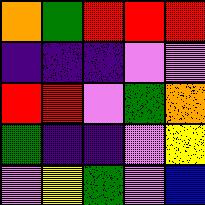[["orange", "green", "red", "red", "red"], ["indigo", "indigo", "indigo", "violet", "violet"], ["red", "red", "violet", "green", "orange"], ["green", "indigo", "indigo", "violet", "yellow"], ["violet", "yellow", "green", "violet", "blue"]]